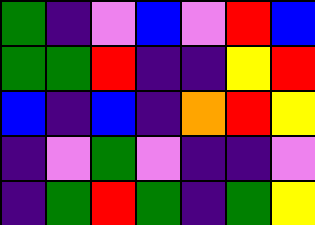[["green", "indigo", "violet", "blue", "violet", "red", "blue"], ["green", "green", "red", "indigo", "indigo", "yellow", "red"], ["blue", "indigo", "blue", "indigo", "orange", "red", "yellow"], ["indigo", "violet", "green", "violet", "indigo", "indigo", "violet"], ["indigo", "green", "red", "green", "indigo", "green", "yellow"]]